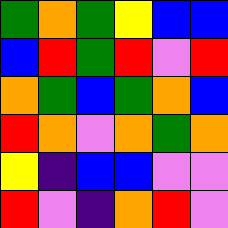[["green", "orange", "green", "yellow", "blue", "blue"], ["blue", "red", "green", "red", "violet", "red"], ["orange", "green", "blue", "green", "orange", "blue"], ["red", "orange", "violet", "orange", "green", "orange"], ["yellow", "indigo", "blue", "blue", "violet", "violet"], ["red", "violet", "indigo", "orange", "red", "violet"]]